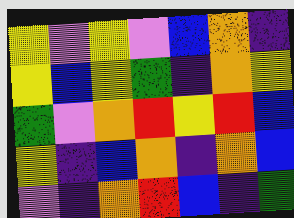[["yellow", "violet", "yellow", "violet", "blue", "orange", "indigo"], ["yellow", "blue", "yellow", "green", "indigo", "orange", "yellow"], ["green", "violet", "orange", "red", "yellow", "red", "blue"], ["yellow", "indigo", "blue", "orange", "indigo", "orange", "blue"], ["violet", "indigo", "orange", "red", "blue", "indigo", "green"]]